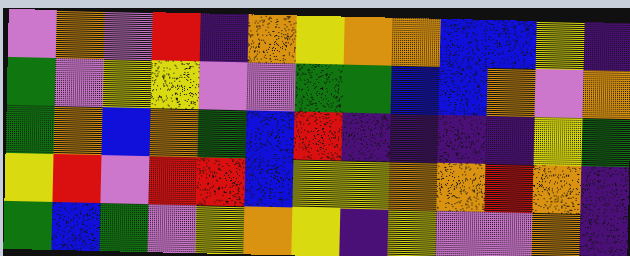[["violet", "orange", "violet", "red", "indigo", "orange", "yellow", "orange", "orange", "blue", "blue", "yellow", "indigo"], ["green", "violet", "yellow", "yellow", "violet", "violet", "green", "green", "blue", "blue", "orange", "violet", "orange"], ["green", "orange", "blue", "orange", "green", "blue", "red", "indigo", "indigo", "indigo", "indigo", "yellow", "green"], ["yellow", "red", "violet", "red", "red", "blue", "yellow", "yellow", "orange", "orange", "red", "orange", "indigo"], ["green", "blue", "green", "violet", "yellow", "orange", "yellow", "indigo", "yellow", "violet", "violet", "orange", "indigo"]]